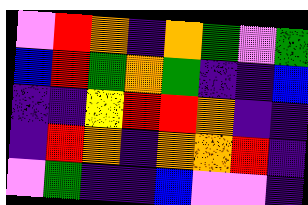[["violet", "red", "orange", "indigo", "orange", "green", "violet", "green"], ["blue", "red", "green", "orange", "green", "indigo", "indigo", "blue"], ["indigo", "indigo", "yellow", "red", "red", "orange", "indigo", "indigo"], ["indigo", "red", "orange", "indigo", "orange", "orange", "red", "indigo"], ["violet", "green", "indigo", "indigo", "blue", "violet", "violet", "indigo"]]